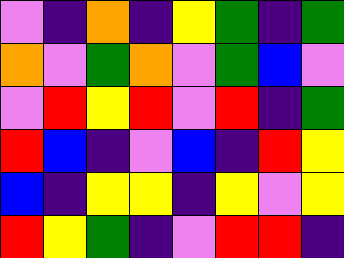[["violet", "indigo", "orange", "indigo", "yellow", "green", "indigo", "green"], ["orange", "violet", "green", "orange", "violet", "green", "blue", "violet"], ["violet", "red", "yellow", "red", "violet", "red", "indigo", "green"], ["red", "blue", "indigo", "violet", "blue", "indigo", "red", "yellow"], ["blue", "indigo", "yellow", "yellow", "indigo", "yellow", "violet", "yellow"], ["red", "yellow", "green", "indigo", "violet", "red", "red", "indigo"]]